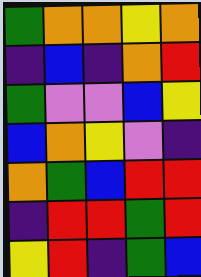[["green", "orange", "orange", "yellow", "orange"], ["indigo", "blue", "indigo", "orange", "red"], ["green", "violet", "violet", "blue", "yellow"], ["blue", "orange", "yellow", "violet", "indigo"], ["orange", "green", "blue", "red", "red"], ["indigo", "red", "red", "green", "red"], ["yellow", "red", "indigo", "green", "blue"]]